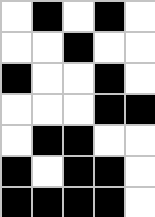[["white", "black", "white", "black", "white"], ["white", "white", "black", "white", "white"], ["black", "white", "white", "black", "white"], ["white", "white", "white", "black", "black"], ["white", "black", "black", "white", "white"], ["black", "white", "black", "black", "white"], ["black", "black", "black", "black", "white"]]